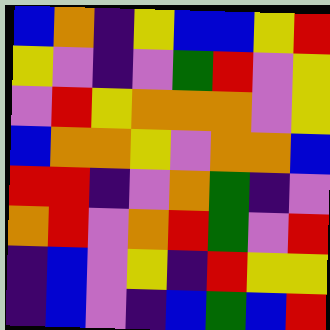[["blue", "orange", "indigo", "yellow", "blue", "blue", "yellow", "red"], ["yellow", "violet", "indigo", "violet", "green", "red", "violet", "yellow"], ["violet", "red", "yellow", "orange", "orange", "orange", "violet", "yellow"], ["blue", "orange", "orange", "yellow", "violet", "orange", "orange", "blue"], ["red", "red", "indigo", "violet", "orange", "green", "indigo", "violet"], ["orange", "red", "violet", "orange", "red", "green", "violet", "red"], ["indigo", "blue", "violet", "yellow", "indigo", "red", "yellow", "yellow"], ["indigo", "blue", "violet", "indigo", "blue", "green", "blue", "red"]]